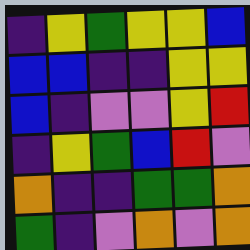[["indigo", "yellow", "green", "yellow", "yellow", "blue"], ["blue", "blue", "indigo", "indigo", "yellow", "yellow"], ["blue", "indigo", "violet", "violet", "yellow", "red"], ["indigo", "yellow", "green", "blue", "red", "violet"], ["orange", "indigo", "indigo", "green", "green", "orange"], ["green", "indigo", "violet", "orange", "violet", "orange"]]